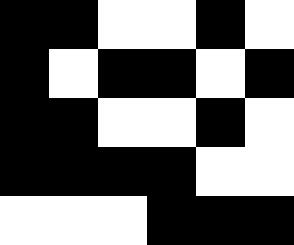[["black", "black", "white", "white", "black", "white"], ["black", "white", "black", "black", "white", "black"], ["black", "black", "white", "white", "black", "white"], ["black", "black", "black", "black", "white", "white"], ["white", "white", "white", "black", "black", "black"]]